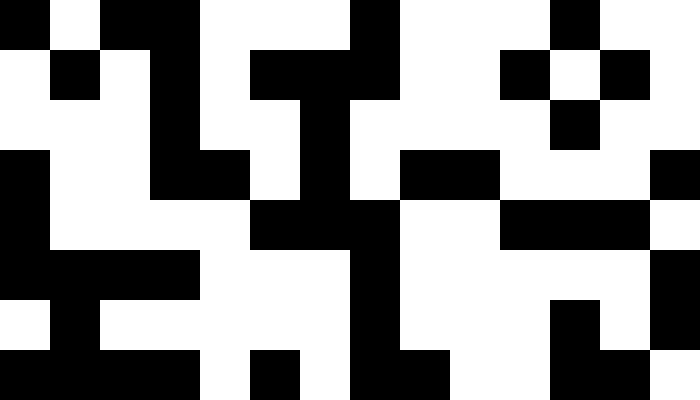[["black", "white", "black", "black", "white", "white", "white", "black", "white", "white", "white", "black", "white", "white"], ["white", "black", "white", "black", "white", "black", "black", "black", "white", "white", "black", "white", "black", "white"], ["white", "white", "white", "black", "white", "white", "black", "white", "white", "white", "white", "black", "white", "white"], ["black", "white", "white", "black", "black", "white", "black", "white", "black", "black", "white", "white", "white", "black"], ["black", "white", "white", "white", "white", "black", "black", "black", "white", "white", "black", "black", "black", "white"], ["black", "black", "black", "black", "white", "white", "white", "black", "white", "white", "white", "white", "white", "black"], ["white", "black", "white", "white", "white", "white", "white", "black", "white", "white", "white", "black", "white", "black"], ["black", "black", "black", "black", "white", "black", "white", "black", "black", "white", "white", "black", "black", "white"]]